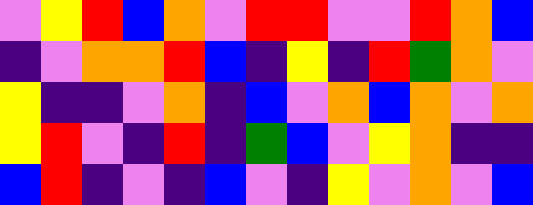[["violet", "yellow", "red", "blue", "orange", "violet", "red", "red", "violet", "violet", "red", "orange", "blue"], ["indigo", "violet", "orange", "orange", "red", "blue", "indigo", "yellow", "indigo", "red", "green", "orange", "violet"], ["yellow", "indigo", "indigo", "violet", "orange", "indigo", "blue", "violet", "orange", "blue", "orange", "violet", "orange"], ["yellow", "red", "violet", "indigo", "red", "indigo", "green", "blue", "violet", "yellow", "orange", "indigo", "indigo"], ["blue", "red", "indigo", "violet", "indigo", "blue", "violet", "indigo", "yellow", "violet", "orange", "violet", "blue"]]